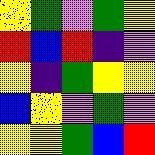[["yellow", "green", "violet", "green", "yellow"], ["red", "blue", "red", "indigo", "violet"], ["yellow", "indigo", "green", "yellow", "yellow"], ["blue", "yellow", "violet", "green", "violet"], ["yellow", "yellow", "green", "blue", "red"]]